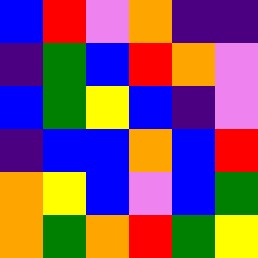[["blue", "red", "violet", "orange", "indigo", "indigo"], ["indigo", "green", "blue", "red", "orange", "violet"], ["blue", "green", "yellow", "blue", "indigo", "violet"], ["indigo", "blue", "blue", "orange", "blue", "red"], ["orange", "yellow", "blue", "violet", "blue", "green"], ["orange", "green", "orange", "red", "green", "yellow"]]